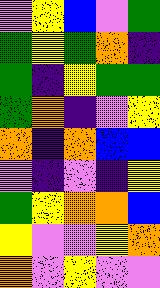[["violet", "yellow", "blue", "violet", "green"], ["green", "yellow", "green", "orange", "indigo"], ["green", "indigo", "yellow", "green", "green"], ["green", "orange", "indigo", "violet", "yellow"], ["orange", "indigo", "orange", "blue", "blue"], ["violet", "indigo", "violet", "indigo", "yellow"], ["green", "yellow", "orange", "orange", "blue"], ["yellow", "violet", "violet", "yellow", "orange"], ["orange", "violet", "yellow", "violet", "violet"]]